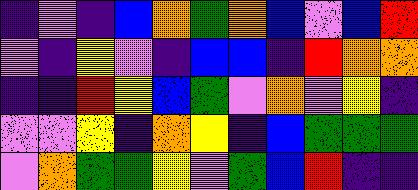[["indigo", "violet", "indigo", "blue", "orange", "green", "orange", "blue", "violet", "blue", "red"], ["violet", "indigo", "yellow", "violet", "indigo", "blue", "blue", "indigo", "red", "orange", "orange"], ["indigo", "indigo", "red", "yellow", "blue", "green", "violet", "orange", "violet", "yellow", "indigo"], ["violet", "violet", "yellow", "indigo", "orange", "yellow", "indigo", "blue", "green", "green", "green"], ["violet", "orange", "green", "green", "yellow", "violet", "green", "blue", "red", "indigo", "indigo"]]